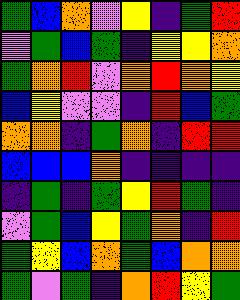[["green", "blue", "orange", "violet", "yellow", "indigo", "green", "red"], ["violet", "green", "blue", "green", "indigo", "yellow", "yellow", "orange"], ["green", "orange", "red", "violet", "orange", "red", "orange", "yellow"], ["blue", "yellow", "violet", "violet", "indigo", "red", "blue", "green"], ["orange", "orange", "indigo", "green", "orange", "indigo", "red", "red"], ["blue", "blue", "blue", "orange", "indigo", "indigo", "indigo", "indigo"], ["indigo", "green", "indigo", "green", "yellow", "red", "green", "indigo"], ["violet", "green", "blue", "yellow", "green", "orange", "indigo", "red"], ["green", "yellow", "blue", "orange", "green", "blue", "orange", "orange"], ["green", "violet", "green", "indigo", "orange", "red", "yellow", "green"]]